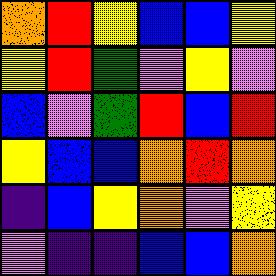[["orange", "red", "yellow", "blue", "blue", "yellow"], ["yellow", "red", "green", "violet", "yellow", "violet"], ["blue", "violet", "green", "red", "blue", "red"], ["yellow", "blue", "blue", "orange", "red", "orange"], ["indigo", "blue", "yellow", "orange", "violet", "yellow"], ["violet", "indigo", "indigo", "blue", "blue", "orange"]]